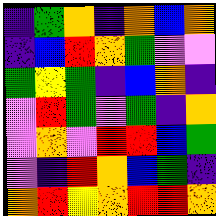[["indigo", "green", "orange", "indigo", "orange", "blue", "orange"], ["indigo", "blue", "red", "orange", "green", "violet", "violet"], ["green", "yellow", "green", "indigo", "blue", "orange", "indigo"], ["violet", "red", "green", "violet", "green", "indigo", "orange"], ["violet", "orange", "violet", "red", "red", "blue", "green"], ["violet", "indigo", "red", "orange", "blue", "green", "indigo"], ["orange", "red", "yellow", "orange", "red", "red", "orange"]]